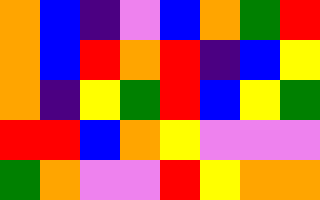[["orange", "blue", "indigo", "violet", "blue", "orange", "green", "red"], ["orange", "blue", "red", "orange", "red", "indigo", "blue", "yellow"], ["orange", "indigo", "yellow", "green", "red", "blue", "yellow", "green"], ["red", "red", "blue", "orange", "yellow", "violet", "violet", "violet"], ["green", "orange", "violet", "violet", "red", "yellow", "orange", "orange"]]